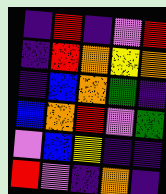[["indigo", "red", "indigo", "violet", "red"], ["indigo", "red", "orange", "yellow", "orange"], ["indigo", "blue", "orange", "green", "indigo"], ["blue", "orange", "red", "violet", "green"], ["violet", "blue", "yellow", "indigo", "indigo"], ["red", "violet", "indigo", "orange", "indigo"]]